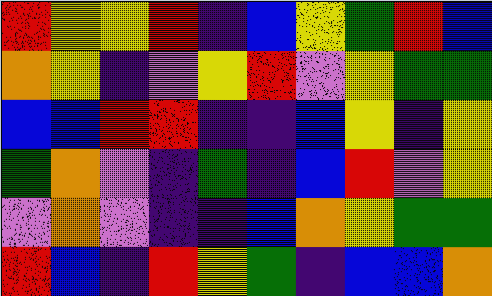[["red", "yellow", "yellow", "red", "indigo", "blue", "yellow", "green", "red", "blue"], ["orange", "yellow", "indigo", "violet", "yellow", "red", "violet", "yellow", "green", "green"], ["blue", "blue", "red", "red", "indigo", "indigo", "blue", "yellow", "indigo", "yellow"], ["green", "orange", "violet", "indigo", "green", "indigo", "blue", "red", "violet", "yellow"], ["violet", "orange", "violet", "indigo", "indigo", "blue", "orange", "yellow", "green", "green"], ["red", "blue", "indigo", "red", "yellow", "green", "indigo", "blue", "blue", "orange"]]